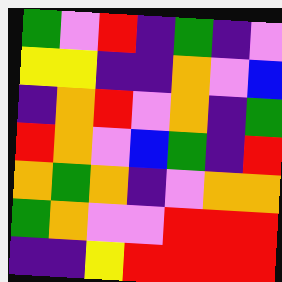[["green", "violet", "red", "indigo", "green", "indigo", "violet"], ["yellow", "yellow", "indigo", "indigo", "orange", "violet", "blue"], ["indigo", "orange", "red", "violet", "orange", "indigo", "green"], ["red", "orange", "violet", "blue", "green", "indigo", "red"], ["orange", "green", "orange", "indigo", "violet", "orange", "orange"], ["green", "orange", "violet", "violet", "red", "red", "red"], ["indigo", "indigo", "yellow", "red", "red", "red", "red"]]